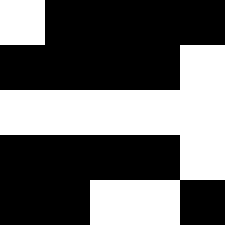[["white", "black", "black", "black", "black"], ["black", "black", "black", "black", "white"], ["white", "white", "white", "white", "white"], ["black", "black", "black", "black", "white"], ["black", "black", "white", "white", "black"]]